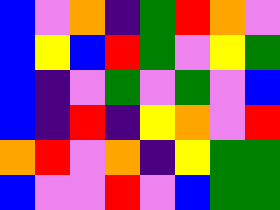[["blue", "violet", "orange", "indigo", "green", "red", "orange", "violet"], ["blue", "yellow", "blue", "red", "green", "violet", "yellow", "green"], ["blue", "indigo", "violet", "green", "violet", "green", "violet", "blue"], ["blue", "indigo", "red", "indigo", "yellow", "orange", "violet", "red"], ["orange", "red", "violet", "orange", "indigo", "yellow", "green", "green"], ["blue", "violet", "violet", "red", "violet", "blue", "green", "green"]]